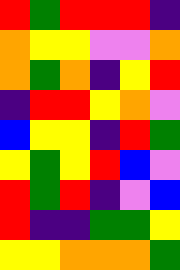[["red", "green", "red", "red", "red", "indigo"], ["orange", "yellow", "yellow", "violet", "violet", "orange"], ["orange", "green", "orange", "indigo", "yellow", "red"], ["indigo", "red", "red", "yellow", "orange", "violet"], ["blue", "yellow", "yellow", "indigo", "red", "green"], ["yellow", "green", "yellow", "red", "blue", "violet"], ["red", "green", "red", "indigo", "violet", "blue"], ["red", "indigo", "indigo", "green", "green", "yellow"], ["yellow", "yellow", "orange", "orange", "orange", "green"]]